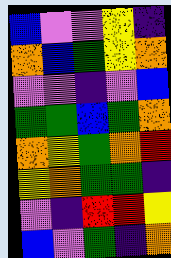[["blue", "violet", "violet", "yellow", "indigo"], ["orange", "blue", "green", "yellow", "orange"], ["violet", "violet", "indigo", "violet", "blue"], ["green", "green", "blue", "green", "orange"], ["orange", "yellow", "green", "orange", "red"], ["yellow", "orange", "green", "green", "indigo"], ["violet", "indigo", "red", "red", "yellow"], ["blue", "violet", "green", "indigo", "orange"]]